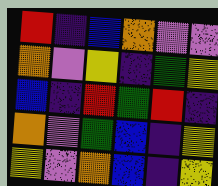[["red", "indigo", "blue", "orange", "violet", "violet"], ["orange", "violet", "yellow", "indigo", "green", "yellow"], ["blue", "indigo", "red", "green", "red", "indigo"], ["orange", "violet", "green", "blue", "indigo", "yellow"], ["yellow", "violet", "orange", "blue", "indigo", "yellow"]]